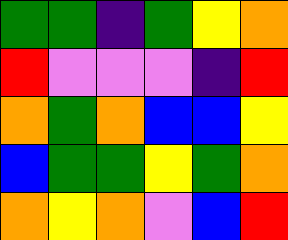[["green", "green", "indigo", "green", "yellow", "orange"], ["red", "violet", "violet", "violet", "indigo", "red"], ["orange", "green", "orange", "blue", "blue", "yellow"], ["blue", "green", "green", "yellow", "green", "orange"], ["orange", "yellow", "orange", "violet", "blue", "red"]]